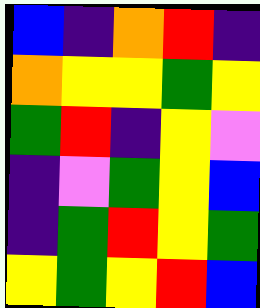[["blue", "indigo", "orange", "red", "indigo"], ["orange", "yellow", "yellow", "green", "yellow"], ["green", "red", "indigo", "yellow", "violet"], ["indigo", "violet", "green", "yellow", "blue"], ["indigo", "green", "red", "yellow", "green"], ["yellow", "green", "yellow", "red", "blue"]]